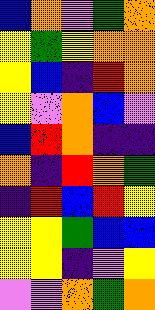[["blue", "orange", "violet", "green", "orange"], ["yellow", "green", "yellow", "orange", "orange"], ["yellow", "blue", "indigo", "red", "orange"], ["yellow", "violet", "orange", "blue", "violet"], ["blue", "red", "orange", "indigo", "indigo"], ["orange", "indigo", "red", "orange", "green"], ["indigo", "red", "blue", "red", "yellow"], ["yellow", "yellow", "green", "blue", "blue"], ["yellow", "yellow", "indigo", "violet", "yellow"], ["violet", "violet", "orange", "green", "orange"]]